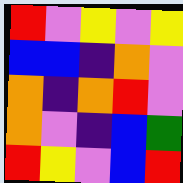[["red", "violet", "yellow", "violet", "yellow"], ["blue", "blue", "indigo", "orange", "violet"], ["orange", "indigo", "orange", "red", "violet"], ["orange", "violet", "indigo", "blue", "green"], ["red", "yellow", "violet", "blue", "red"]]